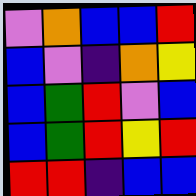[["violet", "orange", "blue", "blue", "red"], ["blue", "violet", "indigo", "orange", "yellow"], ["blue", "green", "red", "violet", "blue"], ["blue", "green", "red", "yellow", "red"], ["red", "red", "indigo", "blue", "blue"]]